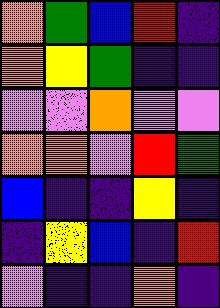[["orange", "green", "blue", "red", "indigo"], ["orange", "yellow", "green", "indigo", "indigo"], ["violet", "violet", "orange", "violet", "violet"], ["orange", "orange", "violet", "red", "green"], ["blue", "indigo", "indigo", "yellow", "indigo"], ["indigo", "yellow", "blue", "indigo", "red"], ["violet", "indigo", "indigo", "orange", "indigo"]]